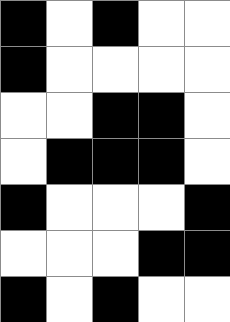[["black", "white", "black", "white", "white"], ["black", "white", "white", "white", "white"], ["white", "white", "black", "black", "white"], ["white", "black", "black", "black", "white"], ["black", "white", "white", "white", "black"], ["white", "white", "white", "black", "black"], ["black", "white", "black", "white", "white"]]